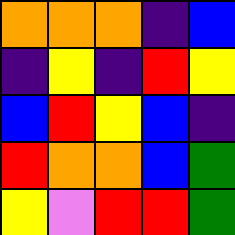[["orange", "orange", "orange", "indigo", "blue"], ["indigo", "yellow", "indigo", "red", "yellow"], ["blue", "red", "yellow", "blue", "indigo"], ["red", "orange", "orange", "blue", "green"], ["yellow", "violet", "red", "red", "green"]]